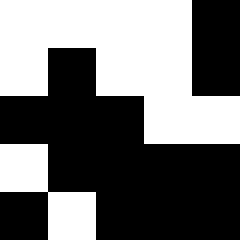[["white", "white", "white", "white", "black"], ["white", "black", "white", "white", "black"], ["black", "black", "black", "white", "white"], ["white", "black", "black", "black", "black"], ["black", "white", "black", "black", "black"]]